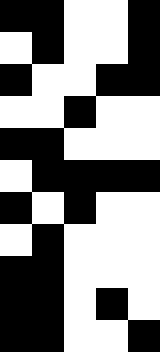[["black", "black", "white", "white", "black"], ["white", "black", "white", "white", "black"], ["black", "white", "white", "black", "black"], ["white", "white", "black", "white", "white"], ["black", "black", "white", "white", "white"], ["white", "black", "black", "black", "black"], ["black", "white", "black", "white", "white"], ["white", "black", "white", "white", "white"], ["black", "black", "white", "white", "white"], ["black", "black", "white", "black", "white"], ["black", "black", "white", "white", "black"]]